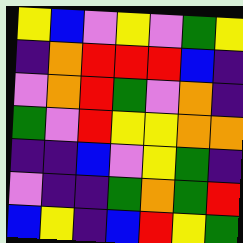[["yellow", "blue", "violet", "yellow", "violet", "green", "yellow"], ["indigo", "orange", "red", "red", "red", "blue", "indigo"], ["violet", "orange", "red", "green", "violet", "orange", "indigo"], ["green", "violet", "red", "yellow", "yellow", "orange", "orange"], ["indigo", "indigo", "blue", "violet", "yellow", "green", "indigo"], ["violet", "indigo", "indigo", "green", "orange", "green", "red"], ["blue", "yellow", "indigo", "blue", "red", "yellow", "green"]]